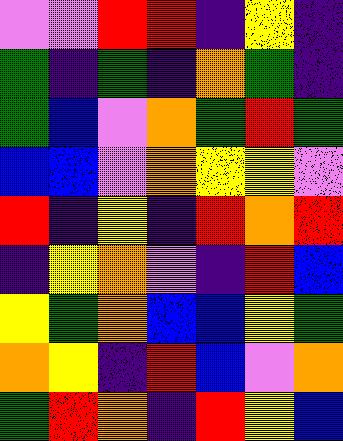[["violet", "violet", "red", "red", "indigo", "yellow", "indigo"], ["green", "indigo", "green", "indigo", "orange", "green", "indigo"], ["green", "blue", "violet", "orange", "green", "red", "green"], ["blue", "blue", "violet", "orange", "yellow", "yellow", "violet"], ["red", "indigo", "yellow", "indigo", "red", "orange", "red"], ["indigo", "yellow", "orange", "violet", "indigo", "red", "blue"], ["yellow", "green", "orange", "blue", "blue", "yellow", "green"], ["orange", "yellow", "indigo", "red", "blue", "violet", "orange"], ["green", "red", "orange", "indigo", "red", "yellow", "blue"]]